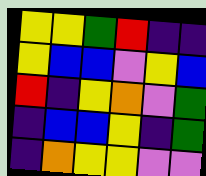[["yellow", "yellow", "green", "red", "indigo", "indigo"], ["yellow", "blue", "blue", "violet", "yellow", "blue"], ["red", "indigo", "yellow", "orange", "violet", "green"], ["indigo", "blue", "blue", "yellow", "indigo", "green"], ["indigo", "orange", "yellow", "yellow", "violet", "violet"]]